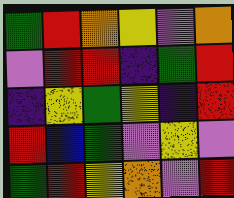[["green", "red", "orange", "yellow", "violet", "orange"], ["violet", "red", "red", "indigo", "green", "red"], ["indigo", "yellow", "green", "yellow", "indigo", "red"], ["red", "blue", "green", "violet", "yellow", "violet"], ["green", "red", "yellow", "orange", "violet", "red"]]